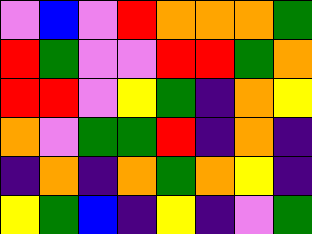[["violet", "blue", "violet", "red", "orange", "orange", "orange", "green"], ["red", "green", "violet", "violet", "red", "red", "green", "orange"], ["red", "red", "violet", "yellow", "green", "indigo", "orange", "yellow"], ["orange", "violet", "green", "green", "red", "indigo", "orange", "indigo"], ["indigo", "orange", "indigo", "orange", "green", "orange", "yellow", "indigo"], ["yellow", "green", "blue", "indigo", "yellow", "indigo", "violet", "green"]]